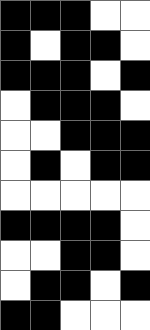[["black", "black", "black", "white", "white"], ["black", "white", "black", "black", "white"], ["black", "black", "black", "white", "black"], ["white", "black", "black", "black", "white"], ["white", "white", "black", "black", "black"], ["white", "black", "white", "black", "black"], ["white", "white", "white", "white", "white"], ["black", "black", "black", "black", "white"], ["white", "white", "black", "black", "white"], ["white", "black", "black", "white", "black"], ["black", "black", "white", "white", "white"]]